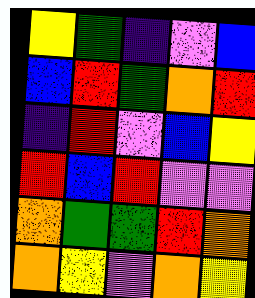[["yellow", "green", "indigo", "violet", "blue"], ["blue", "red", "green", "orange", "red"], ["indigo", "red", "violet", "blue", "yellow"], ["red", "blue", "red", "violet", "violet"], ["orange", "green", "green", "red", "orange"], ["orange", "yellow", "violet", "orange", "yellow"]]